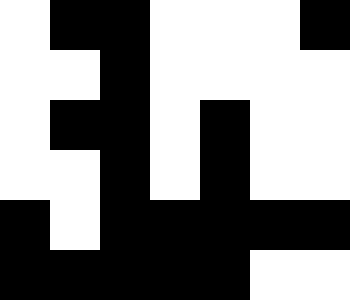[["white", "black", "black", "white", "white", "white", "black"], ["white", "white", "black", "white", "white", "white", "white"], ["white", "black", "black", "white", "black", "white", "white"], ["white", "white", "black", "white", "black", "white", "white"], ["black", "white", "black", "black", "black", "black", "black"], ["black", "black", "black", "black", "black", "white", "white"]]